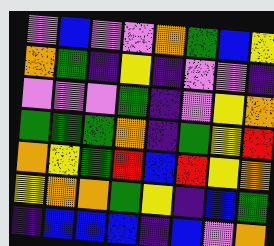[["violet", "blue", "violet", "violet", "orange", "green", "blue", "yellow"], ["orange", "green", "indigo", "yellow", "indigo", "violet", "violet", "indigo"], ["violet", "violet", "violet", "green", "indigo", "violet", "yellow", "orange"], ["green", "green", "green", "orange", "indigo", "green", "yellow", "red"], ["orange", "yellow", "green", "red", "blue", "red", "yellow", "orange"], ["yellow", "orange", "orange", "green", "yellow", "indigo", "blue", "green"], ["indigo", "blue", "blue", "blue", "indigo", "blue", "violet", "orange"]]